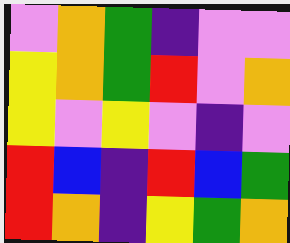[["violet", "orange", "green", "indigo", "violet", "violet"], ["yellow", "orange", "green", "red", "violet", "orange"], ["yellow", "violet", "yellow", "violet", "indigo", "violet"], ["red", "blue", "indigo", "red", "blue", "green"], ["red", "orange", "indigo", "yellow", "green", "orange"]]